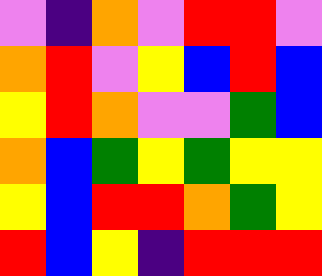[["violet", "indigo", "orange", "violet", "red", "red", "violet"], ["orange", "red", "violet", "yellow", "blue", "red", "blue"], ["yellow", "red", "orange", "violet", "violet", "green", "blue"], ["orange", "blue", "green", "yellow", "green", "yellow", "yellow"], ["yellow", "blue", "red", "red", "orange", "green", "yellow"], ["red", "blue", "yellow", "indigo", "red", "red", "red"]]